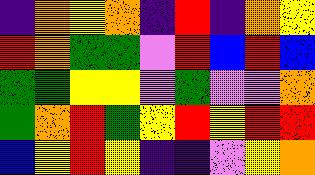[["indigo", "orange", "yellow", "orange", "indigo", "red", "indigo", "orange", "yellow"], ["red", "orange", "green", "green", "violet", "red", "blue", "red", "blue"], ["green", "green", "yellow", "yellow", "violet", "green", "violet", "violet", "orange"], ["green", "orange", "red", "green", "yellow", "red", "yellow", "red", "red"], ["blue", "yellow", "red", "yellow", "indigo", "indigo", "violet", "yellow", "orange"]]